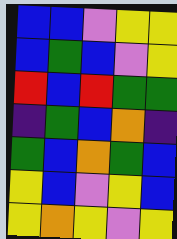[["blue", "blue", "violet", "yellow", "yellow"], ["blue", "green", "blue", "violet", "yellow"], ["red", "blue", "red", "green", "green"], ["indigo", "green", "blue", "orange", "indigo"], ["green", "blue", "orange", "green", "blue"], ["yellow", "blue", "violet", "yellow", "blue"], ["yellow", "orange", "yellow", "violet", "yellow"]]